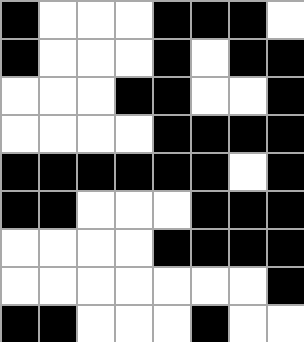[["black", "white", "white", "white", "black", "black", "black", "white"], ["black", "white", "white", "white", "black", "white", "black", "black"], ["white", "white", "white", "black", "black", "white", "white", "black"], ["white", "white", "white", "white", "black", "black", "black", "black"], ["black", "black", "black", "black", "black", "black", "white", "black"], ["black", "black", "white", "white", "white", "black", "black", "black"], ["white", "white", "white", "white", "black", "black", "black", "black"], ["white", "white", "white", "white", "white", "white", "white", "black"], ["black", "black", "white", "white", "white", "black", "white", "white"]]